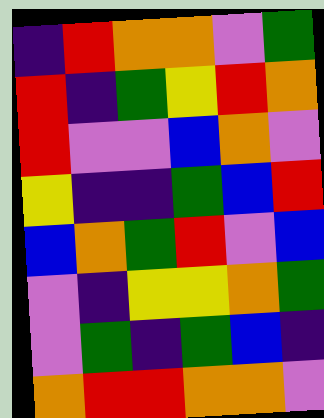[["indigo", "red", "orange", "orange", "violet", "green"], ["red", "indigo", "green", "yellow", "red", "orange"], ["red", "violet", "violet", "blue", "orange", "violet"], ["yellow", "indigo", "indigo", "green", "blue", "red"], ["blue", "orange", "green", "red", "violet", "blue"], ["violet", "indigo", "yellow", "yellow", "orange", "green"], ["violet", "green", "indigo", "green", "blue", "indigo"], ["orange", "red", "red", "orange", "orange", "violet"]]